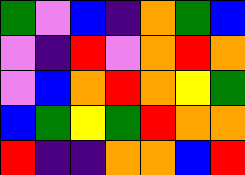[["green", "violet", "blue", "indigo", "orange", "green", "blue"], ["violet", "indigo", "red", "violet", "orange", "red", "orange"], ["violet", "blue", "orange", "red", "orange", "yellow", "green"], ["blue", "green", "yellow", "green", "red", "orange", "orange"], ["red", "indigo", "indigo", "orange", "orange", "blue", "red"]]